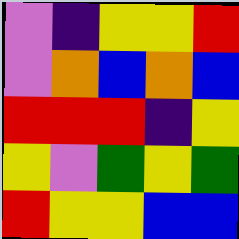[["violet", "indigo", "yellow", "yellow", "red"], ["violet", "orange", "blue", "orange", "blue"], ["red", "red", "red", "indigo", "yellow"], ["yellow", "violet", "green", "yellow", "green"], ["red", "yellow", "yellow", "blue", "blue"]]